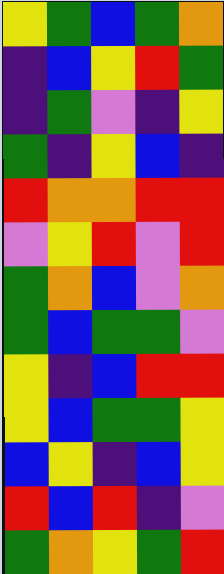[["yellow", "green", "blue", "green", "orange"], ["indigo", "blue", "yellow", "red", "green"], ["indigo", "green", "violet", "indigo", "yellow"], ["green", "indigo", "yellow", "blue", "indigo"], ["red", "orange", "orange", "red", "red"], ["violet", "yellow", "red", "violet", "red"], ["green", "orange", "blue", "violet", "orange"], ["green", "blue", "green", "green", "violet"], ["yellow", "indigo", "blue", "red", "red"], ["yellow", "blue", "green", "green", "yellow"], ["blue", "yellow", "indigo", "blue", "yellow"], ["red", "blue", "red", "indigo", "violet"], ["green", "orange", "yellow", "green", "red"]]